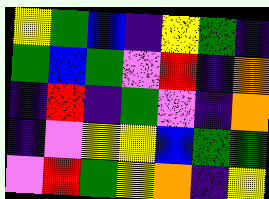[["yellow", "green", "blue", "indigo", "yellow", "green", "indigo"], ["green", "blue", "green", "violet", "red", "indigo", "orange"], ["indigo", "red", "indigo", "green", "violet", "indigo", "orange"], ["indigo", "violet", "yellow", "yellow", "blue", "green", "green"], ["violet", "red", "green", "yellow", "orange", "indigo", "yellow"]]